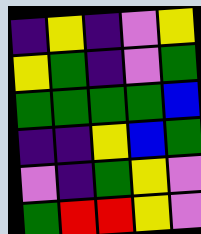[["indigo", "yellow", "indigo", "violet", "yellow"], ["yellow", "green", "indigo", "violet", "green"], ["green", "green", "green", "green", "blue"], ["indigo", "indigo", "yellow", "blue", "green"], ["violet", "indigo", "green", "yellow", "violet"], ["green", "red", "red", "yellow", "violet"]]